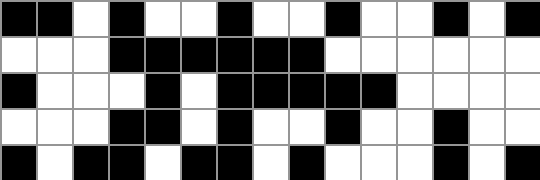[["black", "black", "white", "black", "white", "white", "black", "white", "white", "black", "white", "white", "black", "white", "black"], ["white", "white", "white", "black", "black", "black", "black", "black", "black", "white", "white", "white", "white", "white", "white"], ["black", "white", "white", "white", "black", "white", "black", "black", "black", "black", "black", "white", "white", "white", "white"], ["white", "white", "white", "black", "black", "white", "black", "white", "white", "black", "white", "white", "black", "white", "white"], ["black", "white", "black", "black", "white", "black", "black", "white", "black", "white", "white", "white", "black", "white", "black"]]